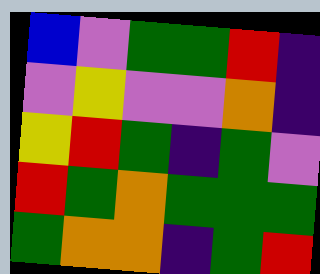[["blue", "violet", "green", "green", "red", "indigo"], ["violet", "yellow", "violet", "violet", "orange", "indigo"], ["yellow", "red", "green", "indigo", "green", "violet"], ["red", "green", "orange", "green", "green", "green"], ["green", "orange", "orange", "indigo", "green", "red"]]